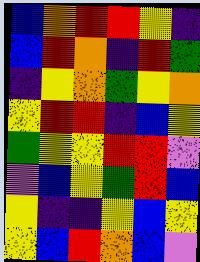[["blue", "orange", "red", "red", "yellow", "indigo"], ["blue", "red", "orange", "indigo", "red", "green"], ["indigo", "yellow", "orange", "green", "yellow", "orange"], ["yellow", "red", "red", "indigo", "blue", "yellow"], ["green", "yellow", "yellow", "red", "red", "violet"], ["violet", "blue", "yellow", "green", "red", "blue"], ["yellow", "indigo", "indigo", "yellow", "blue", "yellow"], ["yellow", "blue", "red", "orange", "blue", "violet"]]